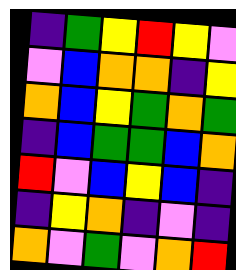[["indigo", "green", "yellow", "red", "yellow", "violet"], ["violet", "blue", "orange", "orange", "indigo", "yellow"], ["orange", "blue", "yellow", "green", "orange", "green"], ["indigo", "blue", "green", "green", "blue", "orange"], ["red", "violet", "blue", "yellow", "blue", "indigo"], ["indigo", "yellow", "orange", "indigo", "violet", "indigo"], ["orange", "violet", "green", "violet", "orange", "red"]]